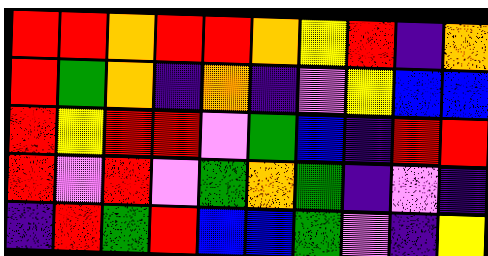[["red", "red", "orange", "red", "red", "orange", "yellow", "red", "indigo", "orange"], ["red", "green", "orange", "indigo", "orange", "indigo", "violet", "yellow", "blue", "blue"], ["red", "yellow", "red", "red", "violet", "green", "blue", "indigo", "red", "red"], ["red", "violet", "red", "violet", "green", "orange", "green", "indigo", "violet", "indigo"], ["indigo", "red", "green", "red", "blue", "blue", "green", "violet", "indigo", "yellow"]]